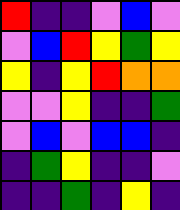[["red", "indigo", "indigo", "violet", "blue", "violet"], ["violet", "blue", "red", "yellow", "green", "yellow"], ["yellow", "indigo", "yellow", "red", "orange", "orange"], ["violet", "violet", "yellow", "indigo", "indigo", "green"], ["violet", "blue", "violet", "blue", "blue", "indigo"], ["indigo", "green", "yellow", "indigo", "indigo", "violet"], ["indigo", "indigo", "green", "indigo", "yellow", "indigo"]]